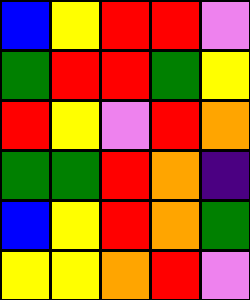[["blue", "yellow", "red", "red", "violet"], ["green", "red", "red", "green", "yellow"], ["red", "yellow", "violet", "red", "orange"], ["green", "green", "red", "orange", "indigo"], ["blue", "yellow", "red", "orange", "green"], ["yellow", "yellow", "orange", "red", "violet"]]